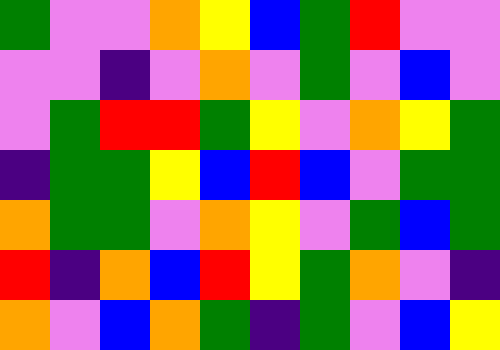[["green", "violet", "violet", "orange", "yellow", "blue", "green", "red", "violet", "violet"], ["violet", "violet", "indigo", "violet", "orange", "violet", "green", "violet", "blue", "violet"], ["violet", "green", "red", "red", "green", "yellow", "violet", "orange", "yellow", "green"], ["indigo", "green", "green", "yellow", "blue", "red", "blue", "violet", "green", "green"], ["orange", "green", "green", "violet", "orange", "yellow", "violet", "green", "blue", "green"], ["red", "indigo", "orange", "blue", "red", "yellow", "green", "orange", "violet", "indigo"], ["orange", "violet", "blue", "orange", "green", "indigo", "green", "violet", "blue", "yellow"]]